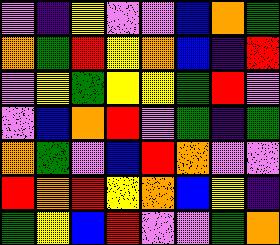[["violet", "indigo", "yellow", "violet", "violet", "blue", "orange", "green"], ["orange", "green", "red", "yellow", "orange", "blue", "indigo", "red"], ["violet", "yellow", "green", "yellow", "yellow", "green", "red", "violet"], ["violet", "blue", "orange", "red", "violet", "green", "indigo", "green"], ["orange", "green", "violet", "blue", "red", "orange", "violet", "violet"], ["red", "orange", "red", "yellow", "orange", "blue", "yellow", "indigo"], ["green", "yellow", "blue", "red", "violet", "violet", "green", "orange"]]